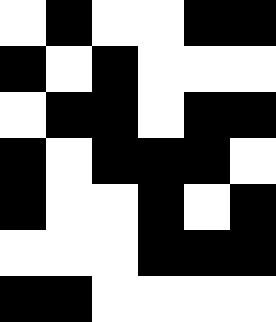[["white", "black", "white", "white", "black", "black"], ["black", "white", "black", "white", "white", "white"], ["white", "black", "black", "white", "black", "black"], ["black", "white", "black", "black", "black", "white"], ["black", "white", "white", "black", "white", "black"], ["white", "white", "white", "black", "black", "black"], ["black", "black", "white", "white", "white", "white"]]